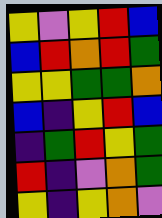[["yellow", "violet", "yellow", "red", "blue"], ["blue", "red", "orange", "red", "green"], ["yellow", "yellow", "green", "green", "orange"], ["blue", "indigo", "yellow", "red", "blue"], ["indigo", "green", "red", "yellow", "green"], ["red", "indigo", "violet", "orange", "green"], ["yellow", "indigo", "yellow", "orange", "violet"]]